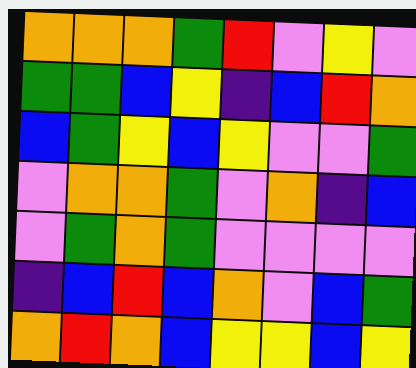[["orange", "orange", "orange", "green", "red", "violet", "yellow", "violet"], ["green", "green", "blue", "yellow", "indigo", "blue", "red", "orange"], ["blue", "green", "yellow", "blue", "yellow", "violet", "violet", "green"], ["violet", "orange", "orange", "green", "violet", "orange", "indigo", "blue"], ["violet", "green", "orange", "green", "violet", "violet", "violet", "violet"], ["indigo", "blue", "red", "blue", "orange", "violet", "blue", "green"], ["orange", "red", "orange", "blue", "yellow", "yellow", "blue", "yellow"]]